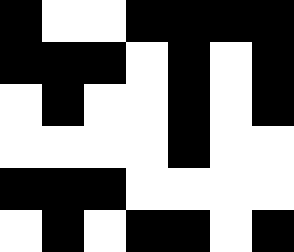[["black", "white", "white", "black", "black", "black", "black"], ["black", "black", "black", "white", "black", "white", "black"], ["white", "black", "white", "white", "black", "white", "black"], ["white", "white", "white", "white", "black", "white", "white"], ["black", "black", "black", "white", "white", "white", "white"], ["white", "black", "white", "black", "black", "white", "black"]]